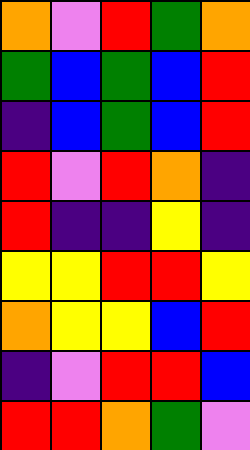[["orange", "violet", "red", "green", "orange"], ["green", "blue", "green", "blue", "red"], ["indigo", "blue", "green", "blue", "red"], ["red", "violet", "red", "orange", "indigo"], ["red", "indigo", "indigo", "yellow", "indigo"], ["yellow", "yellow", "red", "red", "yellow"], ["orange", "yellow", "yellow", "blue", "red"], ["indigo", "violet", "red", "red", "blue"], ["red", "red", "orange", "green", "violet"]]